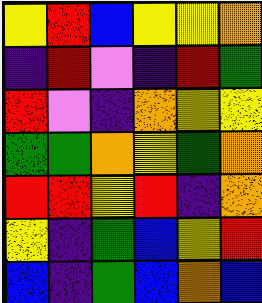[["yellow", "red", "blue", "yellow", "yellow", "orange"], ["indigo", "red", "violet", "indigo", "red", "green"], ["red", "violet", "indigo", "orange", "yellow", "yellow"], ["green", "green", "orange", "yellow", "green", "orange"], ["red", "red", "yellow", "red", "indigo", "orange"], ["yellow", "indigo", "green", "blue", "yellow", "red"], ["blue", "indigo", "green", "blue", "orange", "blue"]]